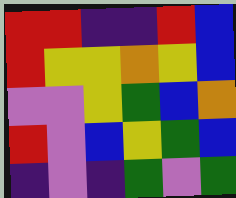[["red", "red", "indigo", "indigo", "red", "blue"], ["red", "yellow", "yellow", "orange", "yellow", "blue"], ["violet", "violet", "yellow", "green", "blue", "orange"], ["red", "violet", "blue", "yellow", "green", "blue"], ["indigo", "violet", "indigo", "green", "violet", "green"]]